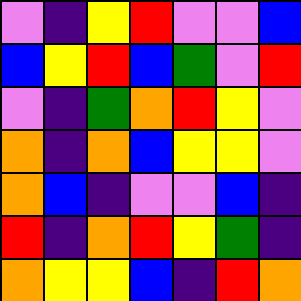[["violet", "indigo", "yellow", "red", "violet", "violet", "blue"], ["blue", "yellow", "red", "blue", "green", "violet", "red"], ["violet", "indigo", "green", "orange", "red", "yellow", "violet"], ["orange", "indigo", "orange", "blue", "yellow", "yellow", "violet"], ["orange", "blue", "indigo", "violet", "violet", "blue", "indigo"], ["red", "indigo", "orange", "red", "yellow", "green", "indigo"], ["orange", "yellow", "yellow", "blue", "indigo", "red", "orange"]]